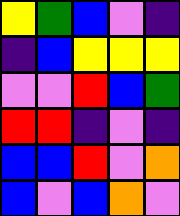[["yellow", "green", "blue", "violet", "indigo"], ["indigo", "blue", "yellow", "yellow", "yellow"], ["violet", "violet", "red", "blue", "green"], ["red", "red", "indigo", "violet", "indigo"], ["blue", "blue", "red", "violet", "orange"], ["blue", "violet", "blue", "orange", "violet"]]